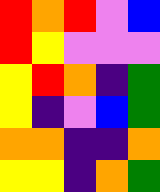[["red", "orange", "red", "violet", "blue"], ["red", "yellow", "violet", "violet", "violet"], ["yellow", "red", "orange", "indigo", "green"], ["yellow", "indigo", "violet", "blue", "green"], ["orange", "orange", "indigo", "indigo", "orange"], ["yellow", "yellow", "indigo", "orange", "green"]]